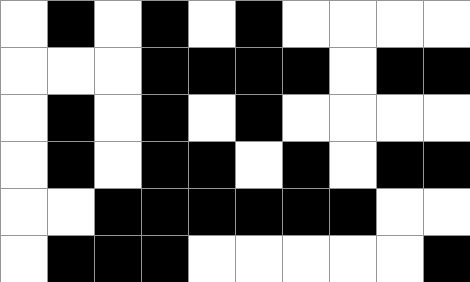[["white", "black", "white", "black", "white", "black", "white", "white", "white", "white"], ["white", "white", "white", "black", "black", "black", "black", "white", "black", "black"], ["white", "black", "white", "black", "white", "black", "white", "white", "white", "white"], ["white", "black", "white", "black", "black", "white", "black", "white", "black", "black"], ["white", "white", "black", "black", "black", "black", "black", "black", "white", "white"], ["white", "black", "black", "black", "white", "white", "white", "white", "white", "black"]]